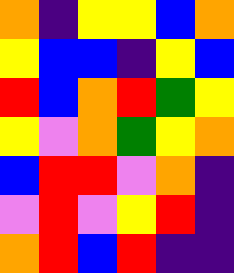[["orange", "indigo", "yellow", "yellow", "blue", "orange"], ["yellow", "blue", "blue", "indigo", "yellow", "blue"], ["red", "blue", "orange", "red", "green", "yellow"], ["yellow", "violet", "orange", "green", "yellow", "orange"], ["blue", "red", "red", "violet", "orange", "indigo"], ["violet", "red", "violet", "yellow", "red", "indigo"], ["orange", "red", "blue", "red", "indigo", "indigo"]]